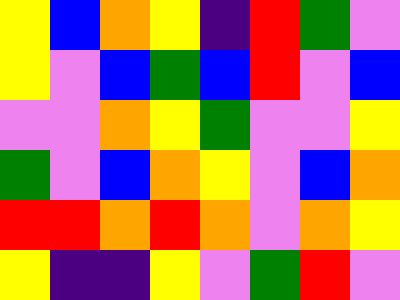[["yellow", "blue", "orange", "yellow", "indigo", "red", "green", "violet"], ["yellow", "violet", "blue", "green", "blue", "red", "violet", "blue"], ["violet", "violet", "orange", "yellow", "green", "violet", "violet", "yellow"], ["green", "violet", "blue", "orange", "yellow", "violet", "blue", "orange"], ["red", "red", "orange", "red", "orange", "violet", "orange", "yellow"], ["yellow", "indigo", "indigo", "yellow", "violet", "green", "red", "violet"]]